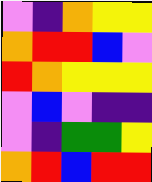[["violet", "indigo", "orange", "yellow", "yellow"], ["orange", "red", "red", "blue", "violet"], ["red", "orange", "yellow", "yellow", "yellow"], ["violet", "blue", "violet", "indigo", "indigo"], ["violet", "indigo", "green", "green", "yellow"], ["orange", "red", "blue", "red", "red"]]